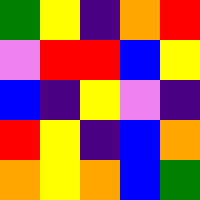[["green", "yellow", "indigo", "orange", "red"], ["violet", "red", "red", "blue", "yellow"], ["blue", "indigo", "yellow", "violet", "indigo"], ["red", "yellow", "indigo", "blue", "orange"], ["orange", "yellow", "orange", "blue", "green"]]